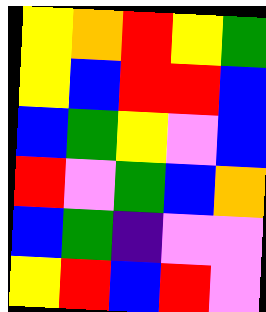[["yellow", "orange", "red", "yellow", "green"], ["yellow", "blue", "red", "red", "blue"], ["blue", "green", "yellow", "violet", "blue"], ["red", "violet", "green", "blue", "orange"], ["blue", "green", "indigo", "violet", "violet"], ["yellow", "red", "blue", "red", "violet"]]